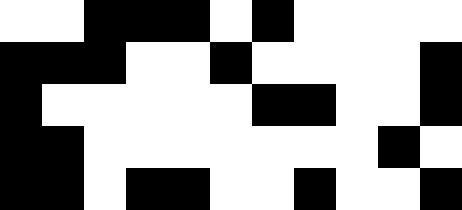[["white", "white", "black", "black", "black", "white", "black", "white", "white", "white", "white"], ["black", "black", "black", "white", "white", "black", "white", "white", "white", "white", "black"], ["black", "white", "white", "white", "white", "white", "black", "black", "white", "white", "black"], ["black", "black", "white", "white", "white", "white", "white", "white", "white", "black", "white"], ["black", "black", "white", "black", "black", "white", "white", "black", "white", "white", "black"]]